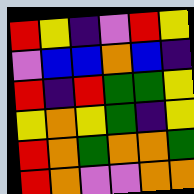[["red", "yellow", "indigo", "violet", "red", "yellow"], ["violet", "blue", "blue", "orange", "blue", "indigo"], ["red", "indigo", "red", "green", "green", "yellow"], ["yellow", "orange", "yellow", "green", "indigo", "yellow"], ["red", "orange", "green", "orange", "orange", "green"], ["red", "orange", "violet", "violet", "orange", "orange"]]